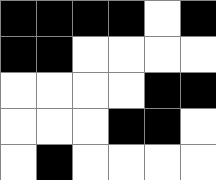[["black", "black", "black", "black", "white", "black"], ["black", "black", "white", "white", "white", "white"], ["white", "white", "white", "white", "black", "black"], ["white", "white", "white", "black", "black", "white"], ["white", "black", "white", "white", "white", "white"]]